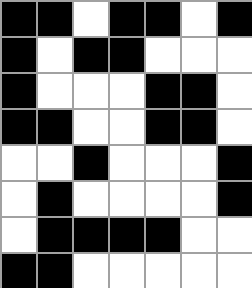[["black", "black", "white", "black", "black", "white", "black"], ["black", "white", "black", "black", "white", "white", "white"], ["black", "white", "white", "white", "black", "black", "white"], ["black", "black", "white", "white", "black", "black", "white"], ["white", "white", "black", "white", "white", "white", "black"], ["white", "black", "white", "white", "white", "white", "black"], ["white", "black", "black", "black", "black", "white", "white"], ["black", "black", "white", "white", "white", "white", "white"]]